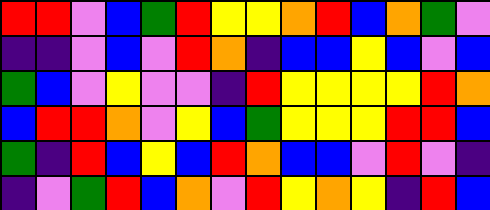[["red", "red", "violet", "blue", "green", "red", "yellow", "yellow", "orange", "red", "blue", "orange", "green", "violet"], ["indigo", "indigo", "violet", "blue", "violet", "red", "orange", "indigo", "blue", "blue", "yellow", "blue", "violet", "blue"], ["green", "blue", "violet", "yellow", "violet", "violet", "indigo", "red", "yellow", "yellow", "yellow", "yellow", "red", "orange"], ["blue", "red", "red", "orange", "violet", "yellow", "blue", "green", "yellow", "yellow", "yellow", "red", "red", "blue"], ["green", "indigo", "red", "blue", "yellow", "blue", "red", "orange", "blue", "blue", "violet", "red", "violet", "indigo"], ["indigo", "violet", "green", "red", "blue", "orange", "violet", "red", "yellow", "orange", "yellow", "indigo", "red", "blue"]]